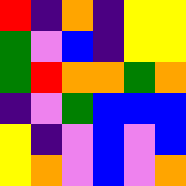[["red", "indigo", "orange", "indigo", "yellow", "yellow"], ["green", "violet", "blue", "indigo", "yellow", "yellow"], ["green", "red", "orange", "orange", "green", "orange"], ["indigo", "violet", "green", "blue", "blue", "blue"], ["yellow", "indigo", "violet", "blue", "violet", "blue"], ["yellow", "orange", "violet", "blue", "violet", "orange"]]